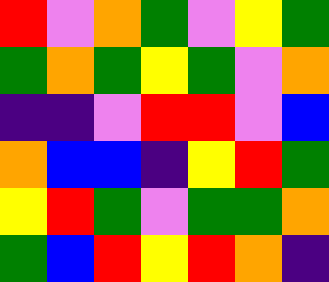[["red", "violet", "orange", "green", "violet", "yellow", "green"], ["green", "orange", "green", "yellow", "green", "violet", "orange"], ["indigo", "indigo", "violet", "red", "red", "violet", "blue"], ["orange", "blue", "blue", "indigo", "yellow", "red", "green"], ["yellow", "red", "green", "violet", "green", "green", "orange"], ["green", "blue", "red", "yellow", "red", "orange", "indigo"]]